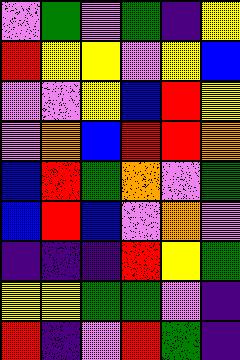[["violet", "green", "violet", "green", "indigo", "yellow"], ["red", "yellow", "yellow", "violet", "yellow", "blue"], ["violet", "violet", "yellow", "blue", "red", "yellow"], ["violet", "orange", "blue", "red", "red", "orange"], ["blue", "red", "green", "orange", "violet", "green"], ["blue", "red", "blue", "violet", "orange", "violet"], ["indigo", "indigo", "indigo", "red", "yellow", "green"], ["yellow", "yellow", "green", "green", "violet", "indigo"], ["red", "indigo", "violet", "red", "green", "indigo"]]